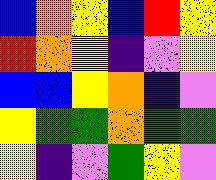[["blue", "orange", "yellow", "blue", "red", "yellow"], ["red", "orange", "yellow", "indigo", "violet", "yellow"], ["blue", "blue", "yellow", "orange", "indigo", "violet"], ["yellow", "green", "green", "orange", "green", "green"], ["yellow", "indigo", "violet", "green", "yellow", "violet"]]